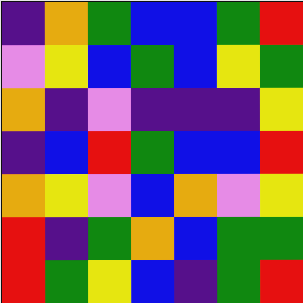[["indigo", "orange", "green", "blue", "blue", "green", "red"], ["violet", "yellow", "blue", "green", "blue", "yellow", "green"], ["orange", "indigo", "violet", "indigo", "indigo", "indigo", "yellow"], ["indigo", "blue", "red", "green", "blue", "blue", "red"], ["orange", "yellow", "violet", "blue", "orange", "violet", "yellow"], ["red", "indigo", "green", "orange", "blue", "green", "green"], ["red", "green", "yellow", "blue", "indigo", "green", "red"]]